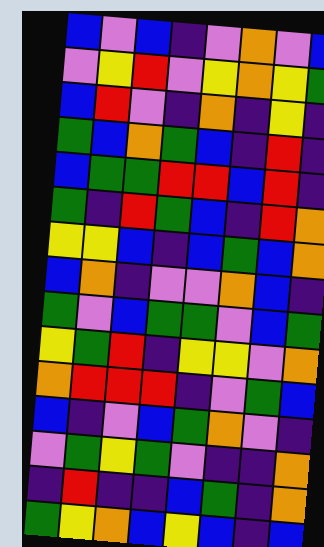[["blue", "violet", "blue", "indigo", "violet", "orange", "violet", "blue"], ["violet", "yellow", "red", "violet", "yellow", "orange", "yellow", "green"], ["blue", "red", "violet", "indigo", "orange", "indigo", "yellow", "indigo"], ["green", "blue", "orange", "green", "blue", "indigo", "red", "indigo"], ["blue", "green", "green", "red", "red", "blue", "red", "indigo"], ["green", "indigo", "red", "green", "blue", "indigo", "red", "orange"], ["yellow", "yellow", "blue", "indigo", "blue", "green", "blue", "orange"], ["blue", "orange", "indigo", "violet", "violet", "orange", "blue", "indigo"], ["green", "violet", "blue", "green", "green", "violet", "blue", "green"], ["yellow", "green", "red", "indigo", "yellow", "yellow", "violet", "orange"], ["orange", "red", "red", "red", "indigo", "violet", "green", "blue"], ["blue", "indigo", "violet", "blue", "green", "orange", "violet", "indigo"], ["violet", "green", "yellow", "green", "violet", "indigo", "indigo", "orange"], ["indigo", "red", "indigo", "indigo", "blue", "green", "indigo", "orange"], ["green", "yellow", "orange", "blue", "yellow", "blue", "indigo", "blue"]]